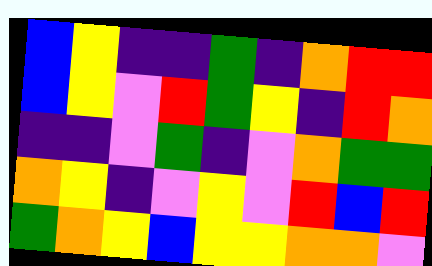[["blue", "yellow", "indigo", "indigo", "green", "indigo", "orange", "red", "red"], ["blue", "yellow", "violet", "red", "green", "yellow", "indigo", "red", "orange"], ["indigo", "indigo", "violet", "green", "indigo", "violet", "orange", "green", "green"], ["orange", "yellow", "indigo", "violet", "yellow", "violet", "red", "blue", "red"], ["green", "orange", "yellow", "blue", "yellow", "yellow", "orange", "orange", "violet"]]